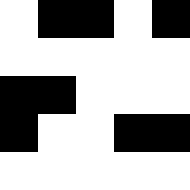[["white", "black", "black", "white", "black"], ["white", "white", "white", "white", "white"], ["black", "black", "white", "white", "white"], ["black", "white", "white", "black", "black"], ["white", "white", "white", "white", "white"]]